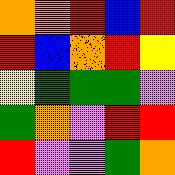[["orange", "orange", "red", "blue", "red"], ["red", "blue", "orange", "red", "yellow"], ["yellow", "green", "green", "green", "violet"], ["green", "orange", "violet", "red", "red"], ["red", "violet", "violet", "green", "orange"]]